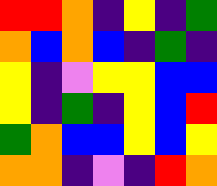[["red", "red", "orange", "indigo", "yellow", "indigo", "green"], ["orange", "blue", "orange", "blue", "indigo", "green", "indigo"], ["yellow", "indigo", "violet", "yellow", "yellow", "blue", "blue"], ["yellow", "indigo", "green", "indigo", "yellow", "blue", "red"], ["green", "orange", "blue", "blue", "yellow", "blue", "yellow"], ["orange", "orange", "indigo", "violet", "indigo", "red", "orange"]]